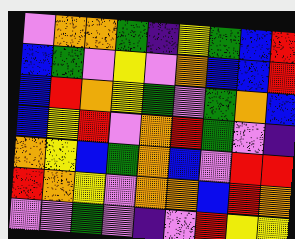[["violet", "orange", "orange", "green", "indigo", "yellow", "green", "blue", "red"], ["blue", "green", "violet", "yellow", "violet", "orange", "blue", "blue", "red"], ["blue", "red", "orange", "yellow", "green", "violet", "green", "orange", "blue"], ["blue", "yellow", "red", "violet", "orange", "red", "green", "violet", "indigo"], ["orange", "yellow", "blue", "green", "orange", "blue", "violet", "red", "red"], ["red", "orange", "yellow", "violet", "orange", "orange", "blue", "red", "orange"], ["violet", "violet", "green", "violet", "indigo", "violet", "red", "yellow", "yellow"]]